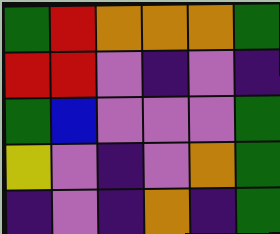[["green", "red", "orange", "orange", "orange", "green"], ["red", "red", "violet", "indigo", "violet", "indigo"], ["green", "blue", "violet", "violet", "violet", "green"], ["yellow", "violet", "indigo", "violet", "orange", "green"], ["indigo", "violet", "indigo", "orange", "indigo", "green"]]